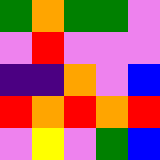[["green", "orange", "green", "green", "violet"], ["violet", "red", "violet", "violet", "violet"], ["indigo", "indigo", "orange", "violet", "blue"], ["red", "orange", "red", "orange", "red"], ["violet", "yellow", "violet", "green", "blue"]]